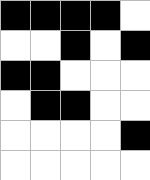[["black", "black", "black", "black", "white"], ["white", "white", "black", "white", "black"], ["black", "black", "white", "white", "white"], ["white", "black", "black", "white", "white"], ["white", "white", "white", "white", "black"], ["white", "white", "white", "white", "white"]]